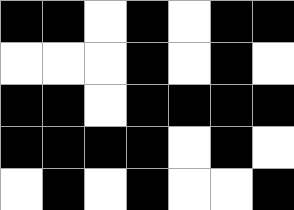[["black", "black", "white", "black", "white", "black", "black"], ["white", "white", "white", "black", "white", "black", "white"], ["black", "black", "white", "black", "black", "black", "black"], ["black", "black", "black", "black", "white", "black", "white"], ["white", "black", "white", "black", "white", "white", "black"]]